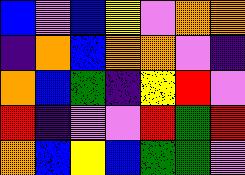[["blue", "violet", "blue", "yellow", "violet", "orange", "orange"], ["indigo", "orange", "blue", "orange", "orange", "violet", "indigo"], ["orange", "blue", "green", "indigo", "yellow", "red", "violet"], ["red", "indigo", "violet", "violet", "red", "green", "red"], ["orange", "blue", "yellow", "blue", "green", "green", "violet"]]